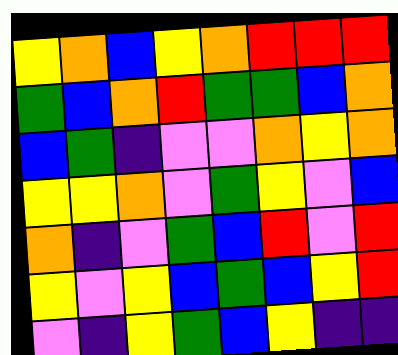[["yellow", "orange", "blue", "yellow", "orange", "red", "red", "red"], ["green", "blue", "orange", "red", "green", "green", "blue", "orange"], ["blue", "green", "indigo", "violet", "violet", "orange", "yellow", "orange"], ["yellow", "yellow", "orange", "violet", "green", "yellow", "violet", "blue"], ["orange", "indigo", "violet", "green", "blue", "red", "violet", "red"], ["yellow", "violet", "yellow", "blue", "green", "blue", "yellow", "red"], ["violet", "indigo", "yellow", "green", "blue", "yellow", "indigo", "indigo"]]